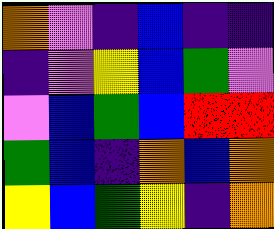[["orange", "violet", "indigo", "blue", "indigo", "indigo"], ["indigo", "violet", "yellow", "blue", "green", "violet"], ["violet", "blue", "green", "blue", "red", "red"], ["green", "blue", "indigo", "orange", "blue", "orange"], ["yellow", "blue", "green", "yellow", "indigo", "orange"]]